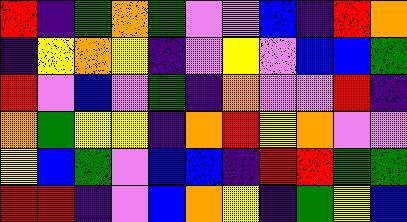[["red", "indigo", "green", "orange", "green", "violet", "violet", "blue", "indigo", "red", "orange"], ["indigo", "yellow", "orange", "yellow", "indigo", "violet", "yellow", "violet", "blue", "blue", "green"], ["red", "violet", "blue", "violet", "green", "indigo", "orange", "violet", "violet", "red", "indigo"], ["orange", "green", "yellow", "yellow", "indigo", "orange", "red", "yellow", "orange", "violet", "violet"], ["yellow", "blue", "green", "violet", "blue", "blue", "indigo", "red", "red", "green", "green"], ["red", "red", "indigo", "violet", "blue", "orange", "yellow", "indigo", "green", "yellow", "blue"]]